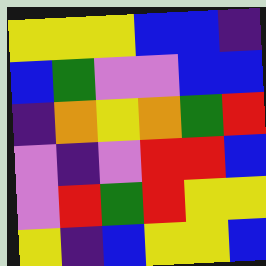[["yellow", "yellow", "yellow", "blue", "blue", "indigo"], ["blue", "green", "violet", "violet", "blue", "blue"], ["indigo", "orange", "yellow", "orange", "green", "red"], ["violet", "indigo", "violet", "red", "red", "blue"], ["violet", "red", "green", "red", "yellow", "yellow"], ["yellow", "indigo", "blue", "yellow", "yellow", "blue"]]